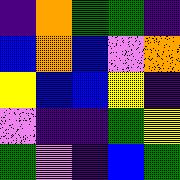[["indigo", "orange", "green", "green", "indigo"], ["blue", "orange", "blue", "violet", "orange"], ["yellow", "blue", "blue", "yellow", "indigo"], ["violet", "indigo", "indigo", "green", "yellow"], ["green", "violet", "indigo", "blue", "green"]]